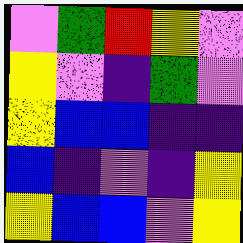[["violet", "green", "red", "yellow", "violet"], ["yellow", "violet", "indigo", "green", "violet"], ["yellow", "blue", "blue", "indigo", "indigo"], ["blue", "indigo", "violet", "indigo", "yellow"], ["yellow", "blue", "blue", "violet", "yellow"]]